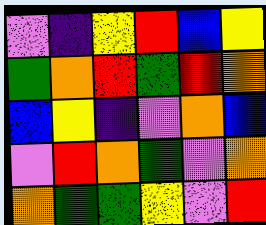[["violet", "indigo", "yellow", "red", "blue", "yellow"], ["green", "orange", "red", "green", "red", "orange"], ["blue", "yellow", "indigo", "violet", "orange", "blue"], ["violet", "red", "orange", "green", "violet", "orange"], ["orange", "green", "green", "yellow", "violet", "red"]]